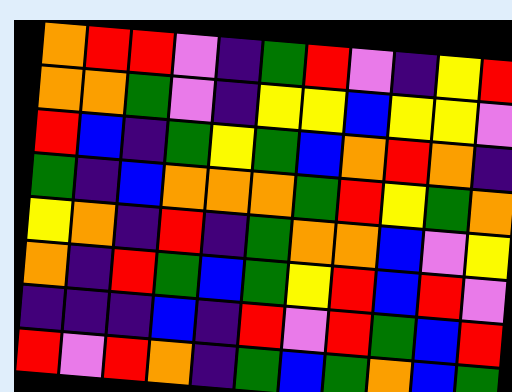[["orange", "red", "red", "violet", "indigo", "green", "red", "violet", "indigo", "yellow", "red"], ["orange", "orange", "green", "violet", "indigo", "yellow", "yellow", "blue", "yellow", "yellow", "violet"], ["red", "blue", "indigo", "green", "yellow", "green", "blue", "orange", "red", "orange", "indigo"], ["green", "indigo", "blue", "orange", "orange", "orange", "green", "red", "yellow", "green", "orange"], ["yellow", "orange", "indigo", "red", "indigo", "green", "orange", "orange", "blue", "violet", "yellow"], ["orange", "indigo", "red", "green", "blue", "green", "yellow", "red", "blue", "red", "violet"], ["indigo", "indigo", "indigo", "blue", "indigo", "red", "violet", "red", "green", "blue", "red"], ["red", "violet", "red", "orange", "indigo", "green", "blue", "green", "orange", "blue", "green"]]